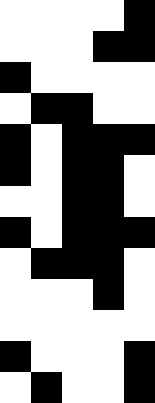[["white", "white", "white", "white", "black"], ["white", "white", "white", "black", "black"], ["black", "white", "white", "white", "white"], ["white", "black", "black", "white", "white"], ["black", "white", "black", "black", "black"], ["black", "white", "black", "black", "white"], ["white", "white", "black", "black", "white"], ["black", "white", "black", "black", "black"], ["white", "black", "black", "black", "white"], ["white", "white", "white", "black", "white"], ["white", "white", "white", "white", "white"], ["black", "white", "white", "white", "black"], ["white", "black", "white", "white", "black"]]